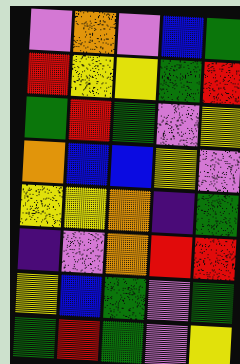[["violet", "orange", "violet", "blue", "green"], ["red", "yellow", "yellow", "green", "red"], ["green", "red", "green", "violet", "yellow"], ["orange", "blue", "blue", "yellow", "violet"], ["yellow", "yellow", "orange", "indigo", "green"], ["indigo", "violet", "orange", "red", "red"], ["yellow", "blue", "green", "violet", "green"], ["green", "red", "green", "violet", "yellow"]]